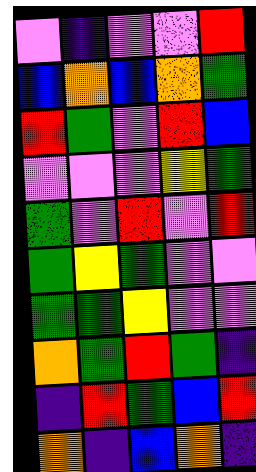[["violet", "indigo", "violet", "violet", "red"], ["blue", "orange", "blue", "orange", "green"], ["red", "green", "violet", "red", "blue"], ["violet", "violet", "violet", "yellow", "green"], ["green", "violet", "red", "violet", "red"], ["green", "yellow", "green", "violet", "violet"], ["green", "green", "yellow", "violet", "violet"], ["orange", "green", "red", "green", "indigo"], ["indigo", "red", "green", "blue", "red"], ["orange", "indigo", "blue", "orange", "indigo"]]